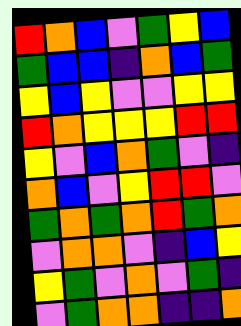[["red", "orange", "blue", "violet", "green", "yellow", "blue"], ["green", "blue", "blue", "indigo", "orange", "blue", "green"], ["yellow", "blue", "yellow", "violet", "violet", "yellow", "yellow"], ["red", "orange", "yellow", "yellow", "yellow", "red", "red"], ["yellow", "violet", "blue", "orange", "green", "violet", "indigo"], ["orange", "blue", "violet", "yellow", "red", "red", "violet"], ["green", "orange", "green", "orange", "red", "green", "orange"], ["violet", "orange", "orange", "violet", "indigo", "blue", "yellow"], ["yellow", "green", "violet", "orange", "violet", "green", "indigo"], ["violet", "green", "orange", "orange", "indigo", "indigo", "orange"]]